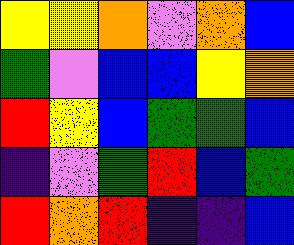[["yellow", "yellow", "orange", "violet", "orange", "blue"], ["green", "violet", "blue", "blue", "yellow", "orange"], ["red", "yellow", "blue", "green", "green", "blue"], ["indigo", "violet", "green", "red", "blue", "green"], ["red", "orange", "red", "indigo", "indigo", "blue"]]